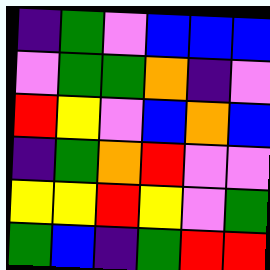[["indigo", "green", "violet", "blue", "blue", "blue"], ["violet", "green", "green", "orange", "indigo", "violet"], ["red", "yellow", "violet", "blue", "orange", "blue"], ["indigo", "green", "orange", "red", "violet", "violet"], ["yellow", "yellow", "red", "yellow", "violet", "green"], ["green", "blue", "indigo", "green", "red", "red"]]